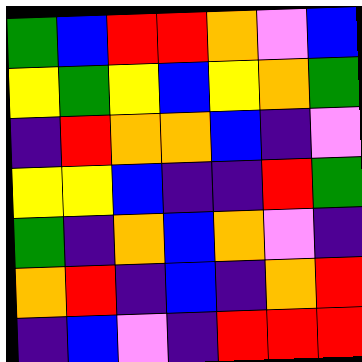[["green", "blue", "red", "red", "orange", "violet", "blue"], ["yellow", "green", "yellow", "blue", "yellow", "orange", "green"], ["indigo", "red", "orange", "orange", "blue", "indigo", "violet"], ["yellow", "yellow", "blue", "indigo", "indigo", "red", "green"], ["green", "indigo", "orange", "blue", "orange", "violet", "indigo"], ["orange", "red", "indigo", "blue", "indigo", "orange", "red"], ["indigo", "blue", "violet", "indigo", "red", "red", "red"]]